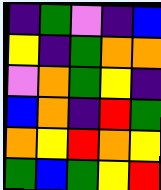[["indigo", "green", "violet", "indigo", "blue"], ["yellow", "indigo", "green", "orange", "orange"], ["violet", "orange", "green", "yellow", "indigo"], ["blue", "orange", "indigo", "red", "green"], ["orange", "yellow", "red", "orange", "yellow"], ["green", "blue", "green", "yellow", "red"]]